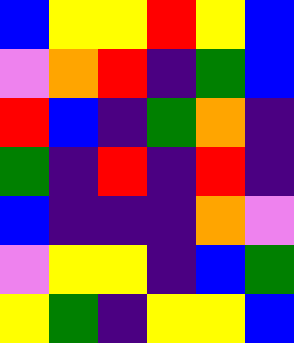[["blue", "yellow", "yellow", "red", "yellow", "blue"], ["violet", "orange", "red", "indigo", "green", "blue"], ["red", "blue", "indigo", "green", "orange", "indigo"], ["green", "indigo", "red", "indigo", "red", "indigo"], ["blue", "indigo", "indigo", "indigo", "orange", "violet"], ["violet", "yellow", "yellow", "indigo", "blue", "green"], ["yellow", "green", "indigo", "yellow", "yellow", "blue"]]